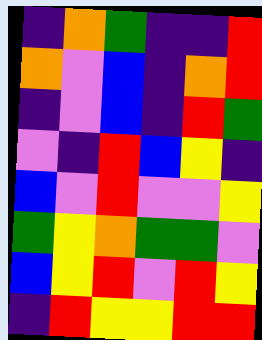[["indigo", "orange", "green", "indigo", "indigo", "red"], ["orange", "violet", "blue", "indigo", "orange", "red"], ["indigo", "violet", "blue", "indigo", "red", "green"], ["violet", "indigo", "red", "blue", "yellow", "indigo"], ["blue", "violet", "red", "violet", "violet", "yellow"], ["green", "yellow", "orange", "green", "green", "violet"], ["blue", "yellow", "red", "violet", "red", "yellow"], ["indigo", "red", "yellow", "yellow", "red", "red"]]